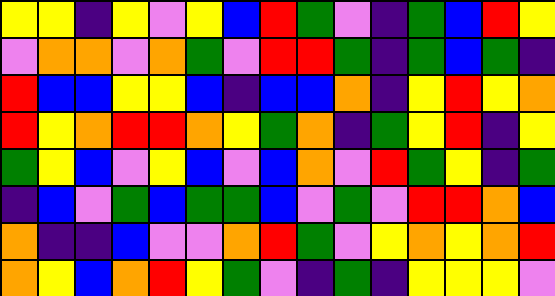[["yellow", "yellow", "indigo", "yellow", "violet", "yellow", "blue", "red", "green", "violet", "indigo", "green", "blue", "red", "yellow"], ["violet", "orange", "orange", "violet", "orange", "green", "violet", "red", "red", "green", "indigo", "green", "blue", "green", "indigo"], ["red", "blue", "blue", "yellow", "yellow", "blue", "indigo", "blue", "blue", "orange", "indigo", "yellow", "red", "yellow", "orange"], ["red", "yellow", "orange", "red", "red", "orange", "yellow", "green", "orange", "indigo", "green", "yellow", "red", "indigo", "yellow"], ["green", "yellow", "blue", "violet", "yellow", "blue", "violet", "blue", "orange", "violet", "red", "green", "yellow", "indigo", "green"], ["indigo", "blue", "violet", "green", "blue", "green", "green", "blue", "violet", "green", "violet", "red", "red", "orange", "blue"], ["orange", "indigo", "indigo", "blue", "violet", "violet", "orange", "red", "green", "violet", "yellow", "orange", "yellow", "orange", "red"], ["orange", "yellow", "blue", "orange", "red", "yellow", "green", "violet", "indigo", "green", "indigo", "yellow", "yellow", "yellow", "violet"]]